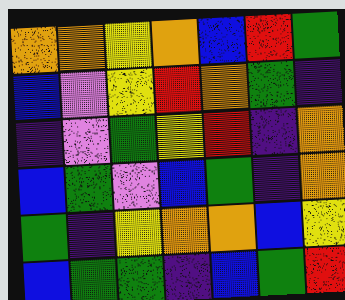[["orange", "orange", "yellow", "orange", "blue", "red", "green"], ["blue", "violet", "yellow", "red", "orange", "green", "indigo"], ["indigo", "violet", "green", "yellow", "red", "indigo", "orange"], ["blue", "green", "violet", "blue", "green", "indigo", "orange"], ["green", "indigo", "yellow", "orange", "orange", "blue", "yellow"], ["blue", "green", "green", "indigo", "blue", "green", "red"]]